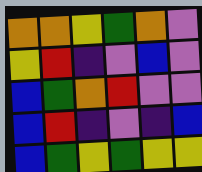[["orange", "orange", "yellow", "green", "orange", "violet"], ["yellow", "red", "indigo", "violet", "blue", "violet"], ["blue", "green", "orange", "red", "violet", "violet"], ["blue", "red", "indigo", "violet", "indigo", "blue"], ["blue", "green", "yellow", "green", "yellow", "yellow"]]